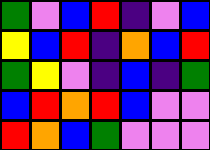[["green", "violet", "blue", "red", "indigo", "violet", "blue"], ["yellow", "blue", "red", "indigo", "orange", "blue", "red"], ["green", "yellow", "violet", "indigo", "blue", "indigo", "green"], ["blue", "red", "orange", "red", "blue", "violet", "violet"], ["red", "orange", "blue", "green", "violet", "violet", "violet"]]